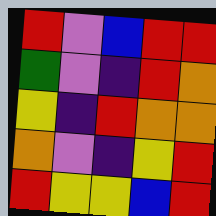[["red", "violet", "blue", "red", "red"], ["green", "violet", "indigo", "red", "orange"], ["yellow", "indigo", "red", "orange", "orange"], ["orange", "violet", "indigo", "yellow", "red"], ["red", "yellow", "yellow", "blue", "red"]]